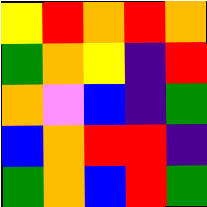[["yellow", "red", "orange", "red", "orange"], ["green", "orange", "yellow", "indigo", "red"], ["orange", "violet", "blue", "indigo", "green"], ["blue", "orange", "red", "red", "indigo"], ["green", "orange", "blue", "red", "green"]]